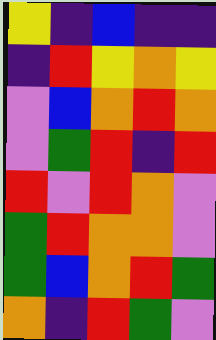[["yellow", "indigo", "blue", "indigo", "indigo"], ["indigo", "red", "yellow", "orange", "yellow"], ["violet", "blue", "orange", "red", "orange"], ["violet", "green", "red", "indigo", "red"], ["red", "violet", "red", "orange", "violet"], ["green", "red", "orange", "orange", "violet"], ["green", "blue", "orange", "red", "green"], ["orange", "indigo", "red", "green", "violet"]]